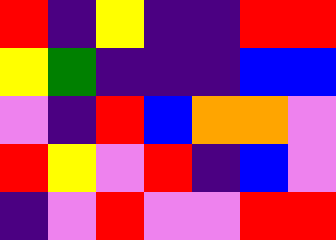[["red", "indigo", "yellow", "indigo", "indigo", "red", "red"], ["yellow", "green", "indigo", "indigo", "indigo", "blue", "blue"], ["violet", "indigo", "red", "blue", "orange", "orange", "violet"], ["red", "yellow", "violet", "red", "indigo", "blue", "violet"], ["indigo", "violet", "red", "violet", "violet", "red", "red"]]